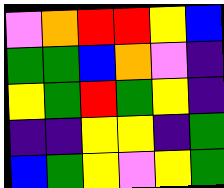[["violet", "orange", "red", "red", "yellow", "blue"], ["green", "green", "blue", "orange", "violet", "indigo"], ["yellow", "green", "red", "green", "yellow", "indigo"], ["indigo", "indigo", "yellow", "yellow", "indigo", "green"], ["blue", "green", "yellow", "violet", "yellow", "green"]]